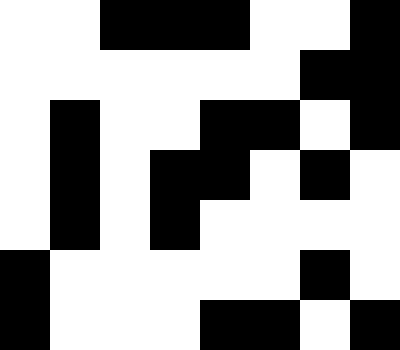[["white", "white", "black", "black", "black", "white", "white", "black"], ["white", "white", "white", "white", "white", "white", "black", "black"], ["white", "black", "white", "white", "black", "black", "white", "black"], ["white", "black", "white", "black", "black", "white", "black", "white"], ["white", "black", "white", "black", "white", "white", "white", "white"], ["black", "white", "white", "white", "white", "white", "black", "white"], ["black", "white", "white", "white", "black", "black", "white", "black"]]